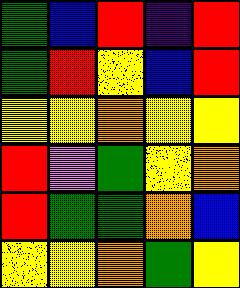[["green", "blue", "red", "indigo", "red"], ["green", "red", "yellow", "blue", "red"], ["yellow", "yellow", "orange", "yellow", "yellow"], ["red", "violet", "green", "yellow", "orange"], ["red", "green", "green", "orange", "blue"], ["yellow", "yellow", "orange", "green", "yellow"]]